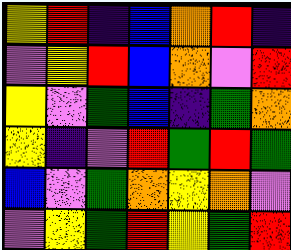[["yellow", "red", "indigo", "blue", "orange", "red", "indigo"], ["violet", "yellow", "red", "blue", "orange", "violet", "red"], ["yellow", "violet", "green", "blue", "indigo", "green", "orange"], ["yellow", "indigo", "violet", "red", "green", "red", "green"], ["blue", "violet", "green", "orange", "yellow", "orange", "violet"], ["violet", "yellow", "green", "red", "yellow", "green", "red"]]